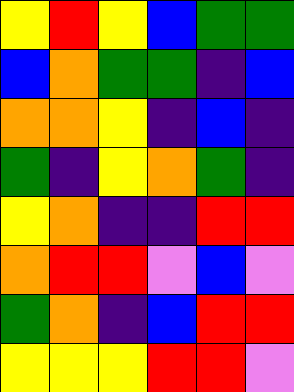[["yellow", "red", "yellow", "blue", "green", "green"], ["blue", "orange", "green", "green", "indigo", "blue"], ["orange", "orange", "yellow", "indigo", "blue", "indigo"], ["green", "indigo", "yellow", "orange", "green", "indigo"], ["yellow", "orange", "indigo", "indigo", "red", "red"], ["orange", "red", "red", "violet", "blue", "violet"], ["green", "orange", "indigo", "blue", "red", "red"], ["yellow", "yellow", "yellow", "red", "red", "violet"]]